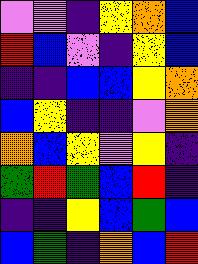[["violet", "violet", "indigo", "yellow", "orange", "blue"], ["red", "blue", "violet", "indigo", "yellow", "blue"], ["indigo", "indigo", "blue", "blue", "yellow", "orange"], ["blue", "yellow", "indigo", "indigo", "violet", "orange"], ["orange", "blue", "yellow", "violet", "yellow", "indigo"], ["green", "red", "green", "blue", "red", "indigo"], ["indigo", "indigo", "yellow", "blue", "green", "blue"], ["blue", "green", "indigo", "orange", "blue", "red"]]